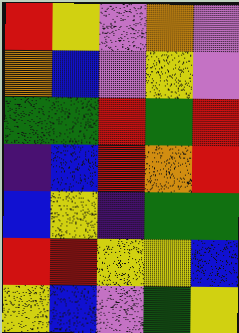[["red", "yellow", "violet", "orange", "violet"], ["orange", "blue", "violet", "yellow", "violet"], ["green", "green", "red", "green", "red"], ["indigo", "blue", "red", "orange", "red"], ["blue", "yellow", "indigo", "green", "green"], ["red", "red", "yellow", "yellow", "blue"], ["yellow", "blue", "violet", "green", "yellow"]]